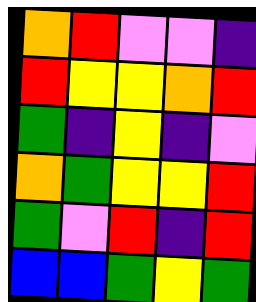[["orange", "red", "violet", "violet", "indigo"], ["red", "yellow", "yellow", "orange", "red"], ["green", "indigo", "yellow", "indigo", "violet"], ["orange", "green", "yellow", "yellow", "red"], ["green", "violet", "red", "indigo", "red"], ["blue", "blue", "green", "yellow", "green"]]